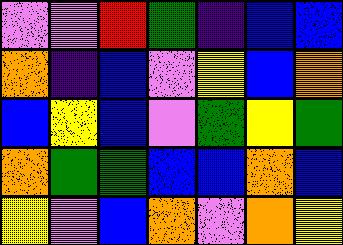[["violet", "violet", "red", "green", "indigo", "blue", "blue"], ["orange", "indigo", "blue", "violet", "yellow", "blue", "orange"], ["blue", "yellow", "blue", "violet", "green", "yellow", "green"], ["orange", "green", "green", "blue", "blue", "orange", "blue"], ["yellow", "violet", "blue", "orange", "violet", "orange", "yellow"]]